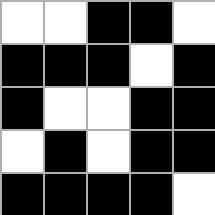[["white", "white", "black", "black", "white"], ["black", "black", "black", "white", "black"], ["black", "white", "white", "black", "black"], ["white", "black", "white", "black", "black"], ["black", "black", "black", "black", "white"]]